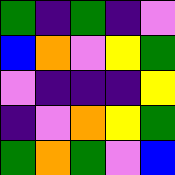[["green", "indigo", "green", "indigo", "violet"], ["blue", "orange", "violet", "yellow", "green"], ["violet", "indigo", "indigo", "indigo", "yellow"], ["indigo", "violet", "orange", "yellow", "green"], ["green", "orange", "green", "violet", "blue"]]